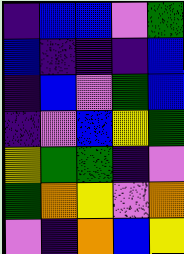[["indigo", "blue", "blue", "violet", "green"], ["blue", "indigo", "indigo", "indigo", "blue"], ["indigo", "blue", "violet", "green", "blue"], ["indigo", "violet", "blue", "yellow", "green"], ["yellow", "green", "green", "indigo", "violet"], ["green", "orange", "yellow", "violet", "orange"], ["violet", "indigo", "orange", "blue", "yellow"]]